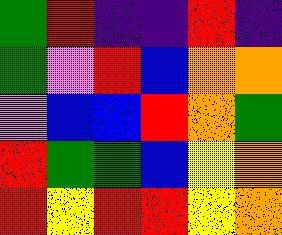[["green", "red", "indigo", "indigo", "red", "indigo"], ["green", "violet", "red", "blue", "orange", "orange"], ["violet", "blue", "blue", "red", "orange", "green"], ["red", "green", "green", "blue", "yellow", "orange"], ["red", "yellow", "red", "red", "yellow", "orange"]]